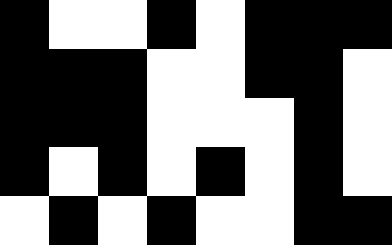[["black", "white", "white", "black", "white", "black", "black", "black"], ["black", "black", "black", "white", "white", "black", "black", "white"], ["black", "black", "black", "white", "white", "white", "black", "white"], ["black", "white", "black", "white", "black", "white", "black", "white"], ["white", "black", "white", "black", "white", "white", "black", "black"]]